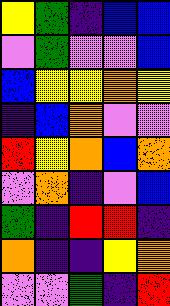[["yellow", "green", "indigo", "blue", "blue"], ["violet", "green", "violet", "violet", "blue"], ["blue", "yellow", "yellow", "orange", "yellow"], ["indigo", "blue", "orange", "violet", "violet"], ["red", "yellow", "orange", "blue", "orange"], ["violet", "orange", "indigo", "violet", "blue"], ["green", "indigo", "red", "red", "indigo"], ["orange", "indigo", "indigo", "yellow", "orange"], ["violet", "violet", "green", "indigo", "red"]]